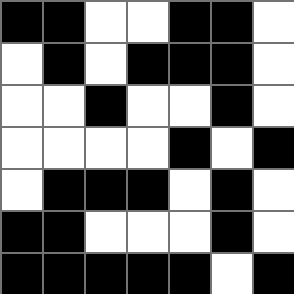[["black", "black", "white", "white", "black", "black", "white"], ["white", "black", "white", "black", "black", "black", "white"], ["white", "white", "black", "white", "white", "black", "white"], ["white", "white", "white", "white", "black", "white", "black"], ["white", "black", "black", "black", "white", "black", "white"], ["black", "black", "white", "white", "white", "black", "white"], ["black", "black", "black", "black", "black", "white", "black"]]